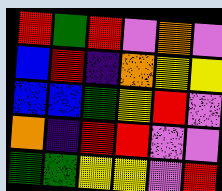[["red", "green", "red", "violet", "orange", "violet"], ["blue", "red", "indigo", "orange", "yellow", "yellow"], ["blue", "blue", "green", "yellow", "red", "violet"], ["orange", "indigo", "red", "red", "violet", "violet"], ["green", "green", "yellow", "yellow", "violet", "red"]]